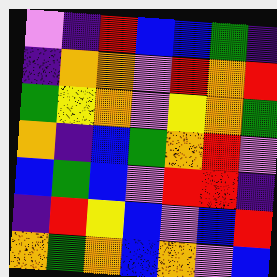[["violet", "indigo", "red", "blue", "blue", "green", "indigo"], ["indigo", "orange", "orange", "violet", "red", "orange", "red"], ["green", "yellow", "orange", "violet", "yellow", "orange", "green"], ["orange", "indigo", "blue", "green", "orange", "red", "violet"], ["blue", "green", "blue", "violet", "red", "red", "indigo"], ["indigo", "red", "yellow", "blue", "violet", "blue", "red"], ["orange", "green", "orange", "blue", "orange", "violet", "blue"]]